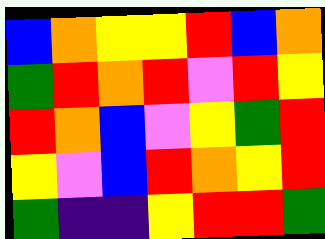[["blue", "orange", "yellow", "yellow", "red", "blue", "orange"], ["green", "red", "orange", "red", "violet", "red", "yellow"], ["red", "orange", "blue", "violet", "yellow", "green", "red"], ["yellow", "violet", "blue", "red", "orange", "yellow", "red"], ["green", "indigo", "indigo", "yellow", "red", "red", "green"]]